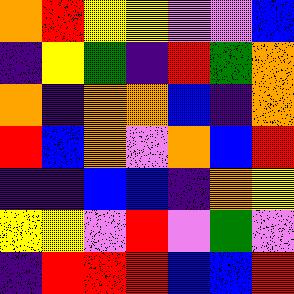[["orange", "red", "yellow", "yellow", "violet", "violet", "blue"], ["indigo", "yellow", "green", "indigo", "red", "green", "orange"], ["orange", "indigo", "orange", "orange", "blue", "indigo", "orange"], ["red", "blue", "orange", "violet", "orange", "blue", "red"], ["indigo", "indigo", "blue", "blue", "indigo", "orange", "yellow"], ["yellow", "yellow", "violet", "red", "violet", "green", "violet"], ["indigo", "red", "red", "red", "blue", "blue", "red"]]